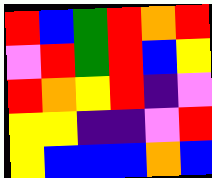[["red", "blue", "green", "red", "orange", "red"], ["violet", "red", "green", "red", "blue", "yellow"], ["red", "orange", "yellow", "red", "indigo", "violet"], ["yellow", "yellow", "indigo", "indigo", "violet", "red"], ["yellow", "blue", "blue", "blue", "orange", "blue"]]